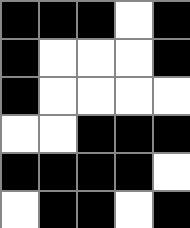[["black", "black", "black", "white", "black"], ["black", "white", "white", "white", "black"], ["black", "white", "white", "white", "white"], ["white", "white", "black", "black", "black"], ["black", "black", "black", "black", "white"], ["white", "black", "black", "white", "black"]]